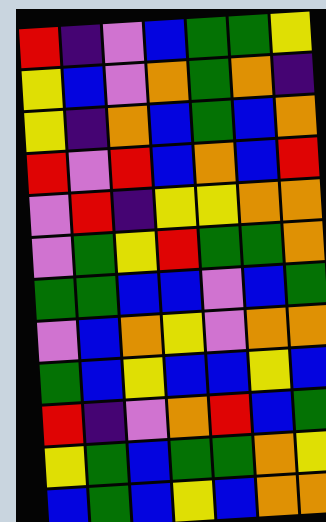[["red", "indigo", "violet", "blue", "green", "green", "yellow"], ["yellow", "blue", "violet", "orange", "green", "orange", "indigo"], ["yellow", "indigo", "orange", "blue", "green", "blue", "orange"], ["red", "violet", "red", "blue", "orange", "blue", "red"], ["violet", "red", "indigo", "yellow", "yellow", "orange", "orange"], ["violet", "green", "yellow", "red", "green", "green", "orange"], ["green", "green", "blue", "blue", "violet", "blue", "green"], ["violet", "blue", "orange", "yellow", "violet", "orange", "orange"], ["green", "blue", "yellow", "blue", "blue", "yellow", "blue"], ["red", "indigo", "violet", "orange", "red", "blue", "green"], ["yellow", "green", "blue", "green", "green", "orange", "yellow"], ["blue", "green", "blue", "yellow", "blue", "orange", "orange"]]